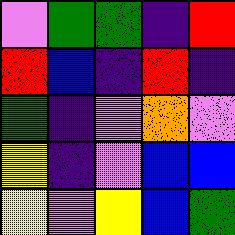[["violet", "green", "green", "indigo", "red"], ["red", "blue", "indigo", "red", "indigo"], ["green", "indigo", "violet", "orange", "violet"], ["yellow", "indigo", "violet", "blue", "blue"], ["yellow", "violet", "yellow", "blue", "green"]]